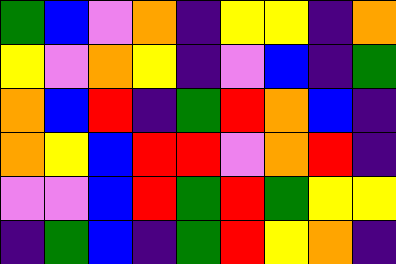[["green", "blue", "violet", "orange", "indigo", "yellow", "yellow", "indigo", "orange"], ["yellow", "violet", "orange", "yellow", "indigo", "violet", "blue", "indigo", "green"], ["orange", "blue", "red", "indigo", "green", "red", "orange", "blue", "indigo"], ["orange", "yellow", "blue", "red", "red", "violet", "orange", "red", "indigo"], ["violet", "violet", "blue", "red", "green", "red", "green", "yellow", "yellow"], ["indigo", "green", "blue", "indigo", "green", "red", "yellow", "orange", "indigo"]]